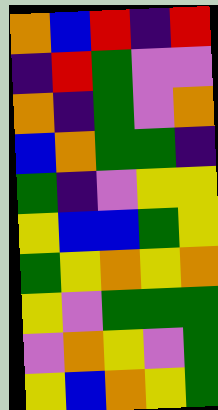[["orange", "blue", "red", "indigo", "red"], ["indigo", "red", "green", "violet", "violet"], ["orange", "indigo", "green", "violet", "orange"], ["blue", "orange", "green", "green", "indigo"], ["green", "indigo", "violet", "yellow", "yellow"], ["yellow", "blue", "blue", "green", "yellow"], ["green", "yellow", "orange", "yellow", "orange"], ["yellow", "violet", "green", "green", "green"], ["violet", "orange", "yellow", "violet", "green"], ["yellow", "blue", "orange", "yellow", "green"]]